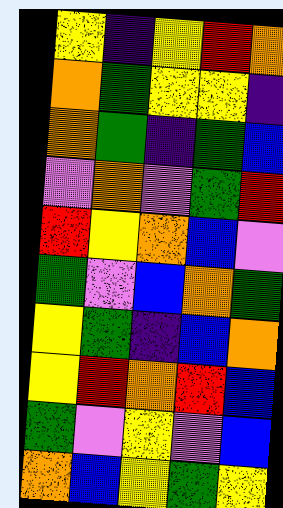[["yellow", "indigo", "yellow", "red", "orange"], ["orange", "green", "yellow", "yellow", "indigo"], ["orange", "green", "indigo", "green", "blue"], ["violet", "orange", "violet", "green", "red"], ["red", "yellow", "orange", "blue", "violet"], ["green", "violet", "blue", "orange", "green"], ["yellow", "green", "indigo", "blue", "orange"], ["yellow", "red", "orange", "red", "blue"], ["green", "violet", "yellow", "violet", "blue"], ["orange", "blue", "yellow", "green", "yellow"]]